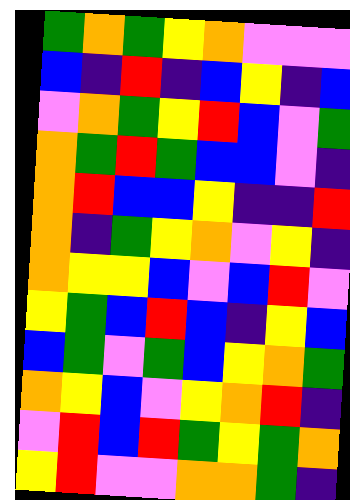[["green", "orange", "green", "yellow", "orange", "violet", "violet", "violet"], ["blue", "indigo", "red", "indigo", "blue", "yellow", "indigo", "blue"], ["violet", "orange", "green", "yellow", "red", "blue", "violet", "green"], ["orange", "green", "red", "green", "blue", "blue", "violet", "indigo"], ["orange", "red", "blue", "blue", "yellow", "indigo", "indigo", "red"], ["orange", "indigo", "green", "yellow", "orange", "violet", "yellow", "indigo"], ["orange", "yellow", "yellow", "blue", "violet", "blue", "red", "violet"], ["yellow", "green", "blue", "red", "blue", "indigo", "yellow", "blue"], ["blue", "green", "violet", "green", "blue", "yellow", "orange", "green"], ["orange", "yellow", "blue", "violet", "yellow", "orange", "red", "indigo"], ["violet", "red", "blue", "red", "green", "yellow", "green", "orange"], ["yellow", "red", "violet", "violet", "orange", "orange", "green", "indigo"]]